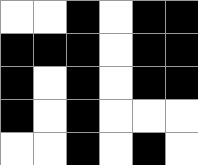[["white", "white", "black", "white", "black", "black"], ["black", "black", "black", "white", "black", "black"], ["black", "white", "black", "white", "black", "black"], ["black", "white", "black", "white", "white", "white"], ["white", "white", "black", "white", "black", "white"]]